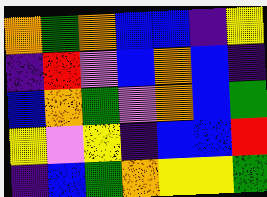[["orange", "green", "orange", "blue", "blue", "indigo", "yellow"], ["indigo", "red", "violet", "blue", "orange", "blue", "indigo"], ["blue", "orange", "green", "violet", "orange", "blue", "green"], ["yellow", "violet", "yellow", "indigo", "blue", "blue", "red"], ["indigo", "blue", "green", "orange", "yellow", "yellow", "green"]]